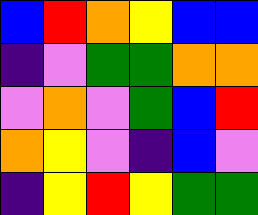[["blue", "red", "orange", "yellow", "blue", "blue"], ["indigo", "violet", "green", "green", "orange", "orange"], ["violet", "orange", "violet", "green", "blue", "red"], ["orange", "yellow", "violet", "indigo", "blue", "violet"], ["indigo", "yellow", "red", "yellow", "green", "green"]]